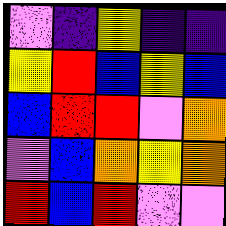[["violet", "indigo", "yellow", "indigo", "indigo"], ["yellow", "red", "blue", "yellow", "blue"], ["blue", "red", "red", "violet", "orange"], ["violet", "blue", "orange", "yellow", "orange"], ["red", "blue", "red", "violet", "violet"]]